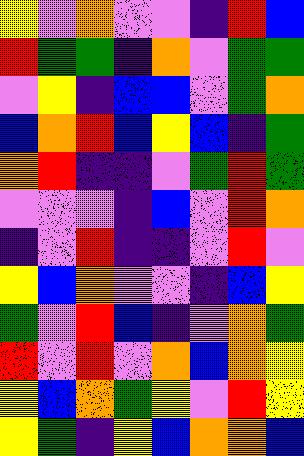[["yellow", "violet", "orange", "violet", "violet", "indigo", "red", "blue"], ["red", "green", "green", "indigo", "orange", "violet", "green", "green"], ["violet", "yellow", "indigo", "blue", "blue", "violet", "green", "orange"], ["blue", "orange", "red", "blue", "yellow", "blue", "indigo", "green"], ["orange", "red", "indigo", "indigo", "violet", "green", "red", "green"], ["violet", "violet", "violet", "indigo", "blue", "violet", "red", "orange"], ["indigo", "violet", "red", "indigo", "indigo", "violet", "red", "violet"], ["yellow", "blue", "orange", "violet", "violet", "indigo", "blue", "yellow"], ["green", "violet", "red", "blue", "indigo", "violet", "orange", "green"], ["red", "violet", "red", "violet", "orange", "blue", "orange", "yellow"], ["yellow", "blue", "orange", "green", "yellow", "violet", "red", "yellow"], ["yellow", "green", "indigo", "yellow", "blue", "orange", "orange", "blue"]]